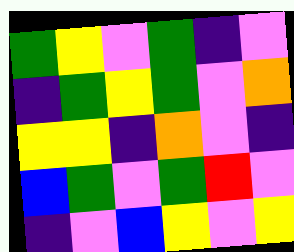[["green", "yellow", "violet", "green", "indigo", "violet"], ["indigo", "green", "yellow", "green", "violet", "orange"], ["yellow", "yellow", "indigo", "orange", "violet", "indigo"], ["blue", "green", "violet", "green", "red", "violet"], ["indigo", "violet", "blue", "yellow", "violet", "yellow"]]